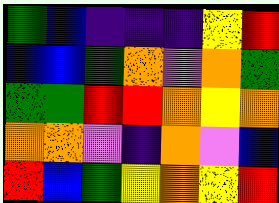[["green", "blue", "indigo", "indigo", "indigo", "yellow", "red"], ["blue", "blue", "green", "orange", "violet", "orange", "green"], ["green", "green", "red", "red", "orange", "yellow", "orange"], ["orange", "orange", "violet", "indigo", "orange", "violet", "blue"], ["red", "blue", "green", "yellow", "orange", "yellow", "red"]]